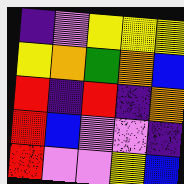[["indigo", "violet", "yellow", "yellow", "yellow"], ["yellow", "orange", "green", "orange", "blue"], ["red", "indigo", "red", "indigo", "orange"], ["red", "blue", "violet", "violet", "indigo"], ["red", "violet", "violet", "yellow", "blue"]]